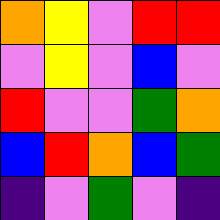[["orange", "yellow", "violet", "red", "red"], ["violet", "yellow", "violet", "blue", "violet"], ["red", "violet", "violet", "green", "orange"], ["blue", "red", "orange", "blue", "green"], ["indigo", "violet", "green", "violet", "indigo"]]